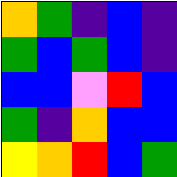[["orange", "green", "indigo", "blue", "indigo"], ["green", "blue", "green", "blue", "indigo"], ["blue", "blue", "violet", "red", "blue"], ["green", "indigo", "orange", "blue", "blue"], ["yellow", "orange", "red", "blue", "green"]]